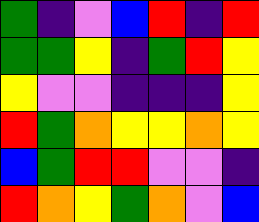[["green", "indigo", "violet", "blue", "red", "indigo", "red"], ["green", "green", "yellow", "indigo", "green", "red", "yellow"], ["yellow", "violet", "violet", "indigo", "indigo", "indigo", "yellow"], ["red", "green", "orange", "yellow", "yellow", "orange", "yellow"], ["blue", "green", "red", "red", "violet", "violet", "indigo"], ["red", "orange", "yellow", "green", "orange", "violet", "blue"]]